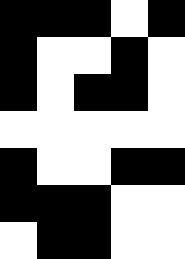[["black", "black", "black", "white", "black"], ["black", "white", "white", "black", "white"], ["black", "white", "black", "black", "white"], ["white", "white", "white", "white", "white"], ["black", "white", "white", "black", "black"], ["black", "black", "black", "white", "white"], ["white", "black", "black", "white", "white"]]